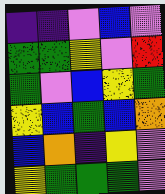[["indigo", "indigo", "violet", "blue", "violet"], ["green", "green", "yellow", "violet", "red"], ["green", "violet", "blue", "yellow", "green"], ["yellow", "blue", "green", "blue", "orange"], ["blue", "orange", "indigo", "yellow", "violet"], ["yellow", "green", "green", "green", "violet"]]